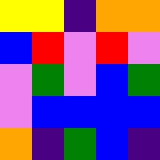[["yellow", "yellow", "indigo", "orange", "orange"], ["blue", "red", "violet", "red", "violet"], ["violet", "green", "violet", "blue", "green"], ["violet", "blue", "blue", "blue", "blue"], ["orange", "indigo", "green", "blue", "indigo"]]